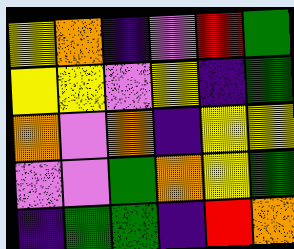[["yellow", "orange", "indigo", "violet", "red", "green"], ["yellow", "yellow", "violet", "yellow", "indigo", "green"], ["orange", "violet", "orange", "indigo", "yellow", "yellow"], ["violet", "violet", "green", "orange", "yellow", "green"], ["indigo", "green", "green", "indigo", "red", "orange"]]